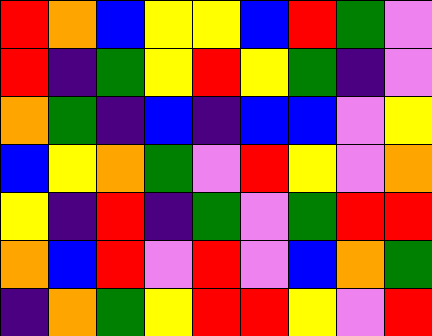[["red", "orange", "blue", "yellow", "yellow", "blue", "red", "green", "violet"], ["red", "indigo", "green", "yellow", "red", "yellow", "green", "indigo", "violet"], ["orange", "green", "indigo", "blue", "indigo", "blue", "blue", "violet", "yellow"], ["blue", "yellow", "orange", "green", "violet", "red", "yellow", "violet", "orange"], ["yellow", "indigo", "red", "indigo", "green", "violet", "green", "red", "red"], ["orange", "blue", "red", "violet", "red", "violet", "blue", "orange", "green"], ["indigo", "orange", "green", "yellow", "red", "red", "yellow", "violet", "red"]]